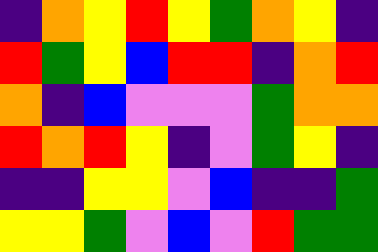[["indigo", "orange", "yellow", "red", "yellow", "green", "orange", "yellow", "indigo"], ["red", "green", "yellow", "blue", "red", "red", "indigo", "orange", "red"], ["orange", "indigo", "blue", "violet", "violet", "violet", "green", "orange", "orange"], ["red", "orange", "red", "yellow", "indigo", "violet", "green", "yellow", "indigo"], ["indigo", "indigo", "yellow", "yellow", "violet", "blue", "indigo", "indigo", "green"], ["yellow", "yellow", "green", "violet", "blue", "violet", "red", "green", "green"]]